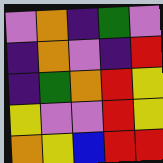[["violet", "orange", "indigo", "green", "violet"], ["indigo", "orange", "violet", "indigo", "red"], ["indigo", "green", "orange", "red", "yellow"], ["yellow", "violet", "violet", "red", "yellow"], ["orange", "yellow", "blue", "red", "red"]]